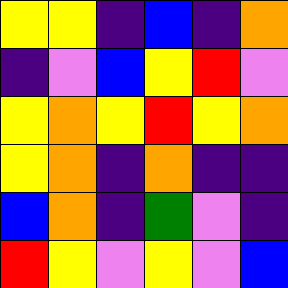[["yellow", "yellow", "indigo", "blue", "indigo", "orange"], ["indigo", "violet", "blue", "yellow", "red", "violet"], ["yellow", "orange", "yellow", "red", "yellow", "orange"], ["yellow", "orange", "indigo", "orange", "indigo", "indigo"], ["blue", "orange", "indigo", "green", "violet", "indigo"], ["red", "yellow", "violet", "yellow", "violet", "blue"]]